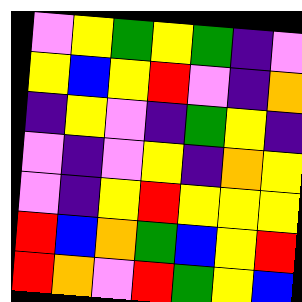[["violet", "yellow", "green", "yellow", "green", "indigo", "violet"], ["yellow", "blue", "yellow", "red", "violet", "indigo", "orange"], ["indigo", "yellow", "violet", "indigo", "green", "yellow", "indigo"], ["violet", "indigo", "violet", "yellow", "indigo", "orange", "yellow"], ["violet", "indigo", "yellow", "red", "yellow", "yellow", "yellow"], ["red", "blue", "orange", "green", "blue", "yellow", "red"], ["red", "orange", "violet", "red", "green", "yellow", "blue"]]